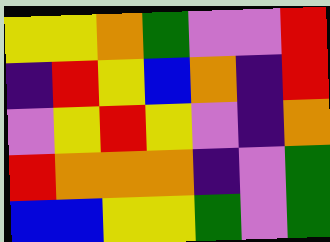[["yellow", "yellow", "orange", "green", "violet", "violet", "red"], ["indigo", "red", "yellow", "blue", "orange", "indigo", "red"], ["violet", "yellow", "red", "yellow", "violet", "indigo", "orange"], ["red", "orange", "orange", "orange", "indigo", "violet", "green"], ["blue", "blue", "yellow", "yellow", "green", "violet", "green"]]